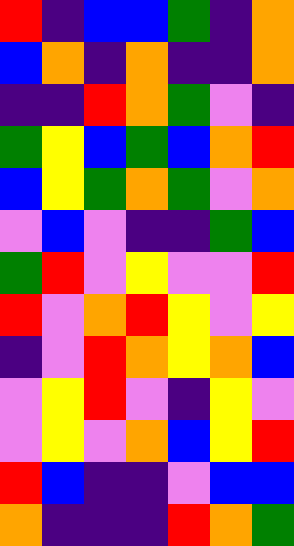[["red", "indigo", "blue", "blue", "green", "indigo", "orange"], ["blue", "orange", "indigo", "orange", "indigo", "indigo", "orange"], ["indigo", "indigo", "red", "orange", "green", "violet", "indigo"], ["green", "yellow", "blue", "green", "blue", "orange", "red"], ["blue", "yellow", "green", "orange", "green", "violet", "orange"], ["violet", "blue", "violet", "indigo", "indigo", "green", "blue"], ["green", "red", "violet", "yellow", "violet", "violet", "red"], ["red", "violet", "orange", "red", "yellow", "violet", "yellow"], ["indigo", "violet", "red", "orange", "yellow", "orange", "blue"], ["violet", "yellow", "red", "violet", "indigo", "yellow", "violet"], ["violet", "yellow", "violet", "orange", "blue", "yellow", "red"], ["red", "blue", "indigo", "indigo", "violet", "blue", "blue"], ["orange", "indigo", "indigo", "indigo", "red", "orange", "green"]]